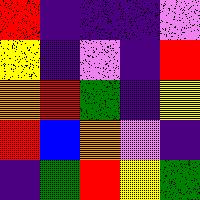[["red", "indigo", "indigo", "indigo", "violet"], ["yellow", "indigo", "violet", "indigo", "red"], ["orange", "red", "green", "indigo", "yellow"], ["red", "blue", "orange", "violet", "indigo"], ["indigo", "green", "red", "yellow", "green"]]